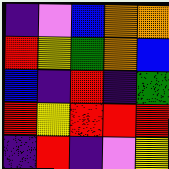[["indigo", "violet", "blue", "orange", "orange"], ["red", "yellow", "green", "orange", "blue"], ["blue", "indigo", "red", "indigo", "green"], ["red", "yellow", "red", "red", "red"], ["indigo", "red", "indigo", "violet", "yellow"]]